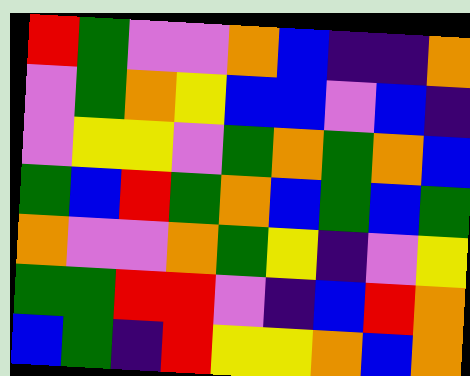[["red", "green", "violet", "violet", "orange", "blue", "indigo", "indigo", "orange"], ["violet", "green", "orange", "yellow", "blue", "blue", "violet", "blue", "indigo"], ["violet", "yellow", "yellow", "violet", "green", "orange", "green", "orange", "blue"], ["green", "blue", "red", "green", "orange", "blue", "green", "blue", "green"], ["orange", "violet", "violet", "orange", "green", "yellow", "indigo", "violet", "yellow"], ["green", "green", "red", "red", "violet", "indigo", "blue", "red", "orange"], ["blue", "green", "indigo", "red", "yellow", "yellow", "orange", "blue", "orange"]]